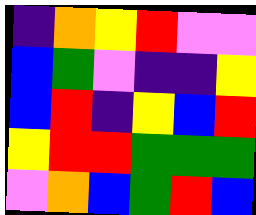[["indigo", "orange", "yellow", "red", "violet", "violet"], ["blue", "green", "violet", "indigo", "indigo", "yellow"], ["blue", "red", "indigo", "yellow", "blue", "red"], ["yellow", "red", "red", "green", "green", "green"], ["violet", "orange", "blue", "green", "red", "blue"]]